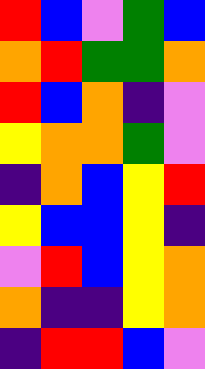[["red", "blue", "violet", "green", "blue"], ["orange", "red", "green", "green", "orange"], ["red", "blue", "orange", "indigo", "violet"], ["yellow", "orange", "orange", "green", "violet"], ["indigo", "orange", "blue", "yellow", "red"], ["yellow", "blue", "blue", "yellow", "indigo"], ["violet", "red", "blue", "yellow", "orange"], ["orange", "indigo", "indigo", "yellow", "orange"], ["indigo", "red", "red", "blue", "violet"]]